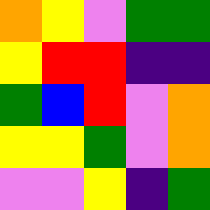[["orange", "yellow", "violet", "green", "green"], ["yellow", "red", "red", "indigo", "indigo"], ["green", "blue", "red", "violet", "orange"], ["yellow", "yellow", "green", "violet", "orange"], ["violet", "violet", "yellow", "indigo", "green"]]